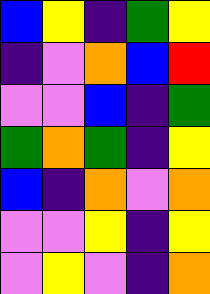[["blue", "yellow", "indigo", "green", "yellow"], ["indigo", "violet", "orange", "blue", "red"], ["violet", "violet", "blue", "indigo", "green"], ["green", "orange", "green", "indigo", "yellow"], ["blue", "indigo", "orange", "violet", "orange"], ["violet", "violet", "yellow", "indigo", "yellow"], ["violet", "yellow", "violet", "indigo", "orange"]]